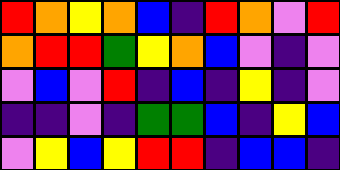[["red", "orange", "yellow", "orange", "blue", "indigo", "red", "orange", "violet", "red"], ["orange", "red", "red", "green", "yellow", "orange", "blue", "violet", "indigo", "violet"], ["violet", "blue", "violet", "red", "indigo", "blue", "indigo", "yellow", "indigo", "violet"], ["indigo", "indigo", "violet", "indigo", "green", "green", "blue", "indigo", "yellow", "blue"], ["violet", "yellow", "blue", "yellow", "red", "red", "indigo", "blue", "blue", "indigo"]]